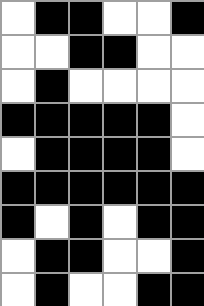[["white", "black", "black", "white", "white", "black"], ["white", "white", "black", "black", "white", "white"], ["white", "black", "white", "white", "white", "white"], ["black", "black", "black", "black", "black", "white"], ["white", "black", "black", "black", "black", "white"], ["black", "black", "black", "black", "black", "black"], ["black", "white", "black", "white", "black", "black"], ["white", "black", "black", "white", "white", "black"], ["white", "black", "white", "white", "black", "black"]]